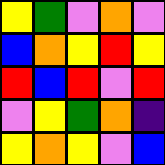[["yellow", "green", "violet", "orange", "violet"], ["blue", "orange", "yellow", "red", "yellow"], ["red", "blue", "red", "violet", "red"], ["violet", "yellow", "green", "orange", "indigo"], ["yellow", "orange", "yellow", "violet", "blue"]]